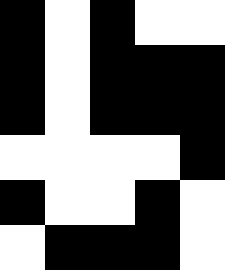[["black", "white", "black", "white", "white"], ["black", "white", "black", "black", "black"], ["black", "white", "black", "black", "black"], ["white", "white", "white", "white", "black"], ["black", "white", "white", "black", "white"], ["white", "black", "black", "black", "white"]]